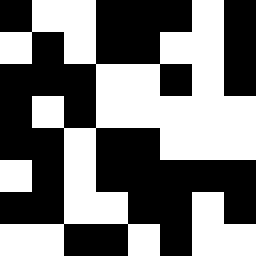[["black", "white", "white", "black", "black", "black", "white", "black"], ["white", "black", "white", "black", "black", "white", "white", "black"], ["black", "black", "black", "white", "white", "black", "white", "black"], ["black", "white", "black", "white", "white", "white", "white", "white"], ["black", "black", "white", "black", "black", "white", "white", "white"], ["white", "black", "white", "black", "black", "black", "black", "black"], ["black", "black", "white", "white", "black", "black", "white", "black"], ["white", "white", "black", "black", "white", "black", "white", "white"]]